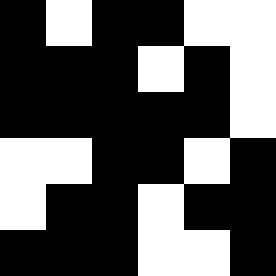[["black", "white", "black", "black", "white", "white"], ["black", "black", "black", "white", "black", "white"], ["black", "black", "black", "black", "black", "white"], ["white", "white", "black", "black", "white", "black"], ["white", "black", "black", "white", "black", "black"], ["black", "black", "black", "white", "white", "black"]]